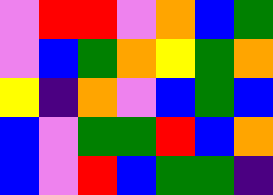[["violet", "red", "red", "violet", "orange", "blue", "green"], ["violet", "blue", "green", "orange", "yellow", "green", "orange"], ["yellow", "indigo", "orange", "violet", "blue", "green", "blue"], ["blue", "violet", "green", "green", "red", "blue", "orange"], ["blue", "violet", "red", "blue", "green", "green", "indigo"]]